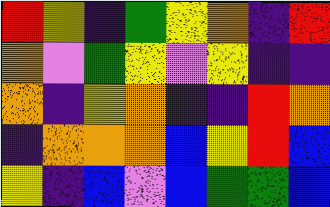[["red", "yellow", "indigo", "green", "yellow", "orange", "indigo", "red"], ["orange", "violet", "green", "yellow", "violet", "yellow", "indigo", "indigo"], ["orange", "indigo", "yellow", "orange", "indigo", "indigo", "red", "orange"], ["indigo", "orange", "orange", "orange", "blue", "yellow", "red", "blue"], ["yellow", "indigo", "blue", "violet", "blue", "green", "green", "blue"]]